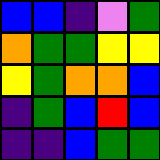[["blue", "blue", "indigo", "violet", "green"], ["orange", "green", "green", "yellow", "yellow"], ["yellow", "green", "orange", "orange", "blue"], ["indigo", "green", "blue", "red", "blue"], ["indigo", "indigo", "blue", "green", "green"]]